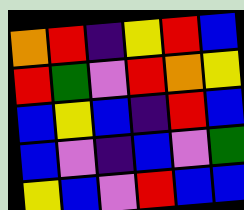[["orange", "red", "indigo", "yellow", "red", "blue"], ["red", "green", "violet", "red", "orange", "yellow"], ["blue", "yellow", "blue", "indigo", "red", "blue"], ["blue", "violet", "indigo", "blue", "violet", "green"], ["yellow", "blue", "violet", "red", "blue", "blue"]]